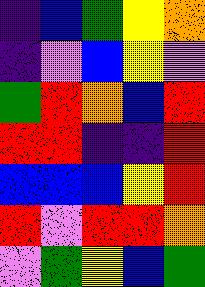[["indigo", "blue", "green", "yellow", "orange"], ["indigo", "violet", "blue", "yellow", "violet"], ["green", "red", "orange", "blue", "red"], ["red", "red", "indigo", "indigo", "red"], ["blue", "blue", "blue", "yellow", "red"], ["red", "violet", "red", "red", "orange"], ["violet", "green", "yellow", "blue", "green"]]